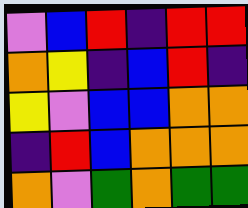[["violet", "blue", "red", "indigo", "red", "red"], ["orange", "yellow", "indigo", "blue", "red", "indigo"], ["yellow", "violet", "blue", "blue", "orange", "orange"], ["indigo", "red", "blue", "orange", "orange", "orange"], ["orange", "violet", "green", "orange", "green", "green"]]